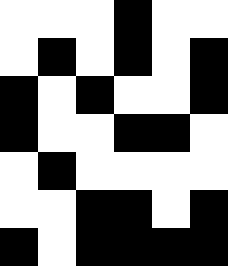[["white", "white", "white", "black", "white", "white"], ["white", "black", "white", "black", "white", "black"], ["black", "white", "black", "white", "white", "black"], ["black", "white", "white", "black", "black", "white"], ["white", "black", "white", "white", "white", "white"], ["white", "white", "black", "black", "white", "black"], ["black", "white", "black", "black", "black", "black"]]